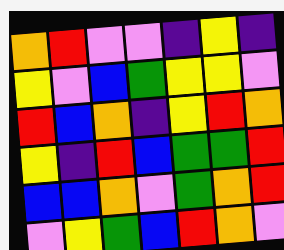[["orange", "red", "violet", "violet", "indigo", "yellow", "indigo"], ["yellow", "violet", "blue", "green", "yellow", "yellow", "violet"], ["red", "blue", "orange", "indigo", "yellow", "red", "orange"], ["yellow", "indigo", "red", "blue", "green", "green", "red"], ["blue", "blue", "orange", "violet", "green", "orange", "red"], ["violet", "yellow", "green", "blue", "red", "orange", "violet"]]